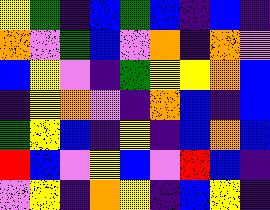[["yellow", "green", "indigo", "blue", "green", "blue", "indigo", "blue", "indigo"], ["orange", "violet", "green", "blue", "violet", "orange", "indigo", "orange", "violet"], ["blue", "yellow", "violet", "indigo", "green", "yellow", "yellow", "orange", "blue"], ["indigo", "yellow", "orange", "violet", "indigo", "orange", "blue", "indigo", "blue"], ["green", "yellow", "blue", "indigo", "yellow", "indigo", "blue", "orange", "blue"], ["red", "blue", "violet", "yellow", "blue", "violet", "red", "blue", "indigo"], ["violet", "yellow", "indigo", "orange", "yellow", "indigo", "blue", "yellow", "indigo"]]